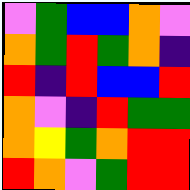[["violet", "green", "blue", "blue", "orange", "violet"], ["orange", "green", "red", "green", "orange", "indigo"], ["red", "indigo", "red", "blue", "blue", "red"], ["orange", "violet", "indigo", "red", "green", "green"], ["orange", "yellow", "green", "orange", "red", "red"], ["red", "orange", "violet", "green", "red", "red"]]